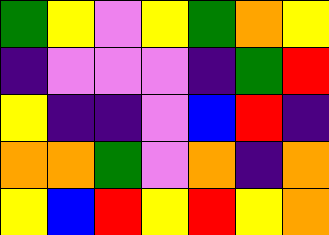[["green", "yellow", "violet", "yellow", "green", "orange", "yellow"], ["indigo", "violet", "violet", "violet", "indigo", "green", "red"], ["yellow", "indigo", "indigo", "violet", "blue", "red", "indigo"], ["orange", "orange", "green", "violet", "orange", "indigo", "orange"], ["yellow", "blue", "red", "yellow", "red", "yellow", "orange"]]